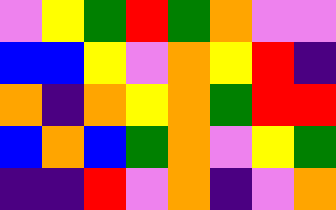[["violet", "yellow", "green", "red", "green", "orange", "violet", "violet"], ["blue", "blue", "yellow", "violet", "orange", "yellow", "red", "indigo"], ["orange", "indigo", "orange", "yellow", "orange", "green", "red", "red"], ["blue", "orange", "blue", "green", "orange", "violet", "yellow", "green"], ["indigo", "indigo", "red", "violet", "orange", "indigo", "violet", "orange"]]